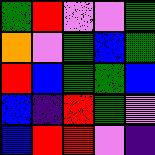[["green", "red", "violet", "violet", "green"], ["orange", "violet", "green", "blue", "green"], ["red", "blue", "green", "green", "blue"], ["blue", "indigo", "red", "green", "violet"], ["blue", "red", "red", "violet", "indigo"]]